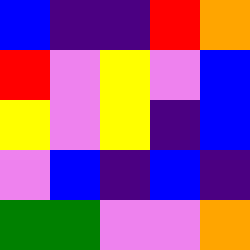[["blue", "indigo", "indigo", "red", "orange"], ["red", "violet", "yellow", "violet", "blue"], ["yellow", "violet", "yellow", "indigo", "blue"], ["violet", "blue", "indigo", "blue", "indigo"], ["green", "green", "violet", "violet", "orange"]]